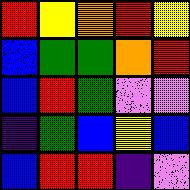[["red", "yellow", "orange", "red", "yellow"], ["blue", "green", "green", "orange", "red"], ["blue", "red", "green", "violet", "violet"], ["indigo", "green", "blue", "yellow", "blue"], ["blue", "red", "red", "indigo", "violet"]]